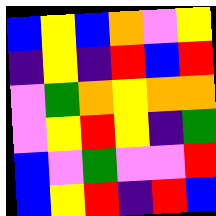[["blue", "yellow", "blue", "orange", "violet", "yellow"], ["indigo", "yellow", "indigo", "red", "blue", "red"], ["violet", "green", "orange", "yellow", "orange", "orange"], ["violet", "yellow", "red", "yellow", "indigo", "green"], ["blue", "violet", "green", "violet", "violet", "red"], ["blue", "yellow", "red", "indigo", "red", "blue"]]